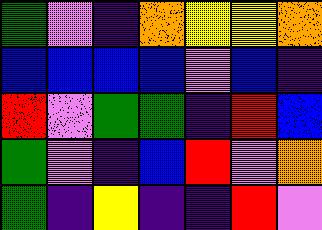[["green", "violet", "indigo", "orange", "yellow", "yellow", "orange"], ["blue", "blue", "blue", "blue", "violet", "blue", "indigo"], ["red", "violet", "green", "green", "indigo", "red", "blue"], ["green", "violet", "indigo", "blue", "red", "violet", "orange"], ["green", "indigo", "yellow", "indigo", "indigo", "red", "violet"]]